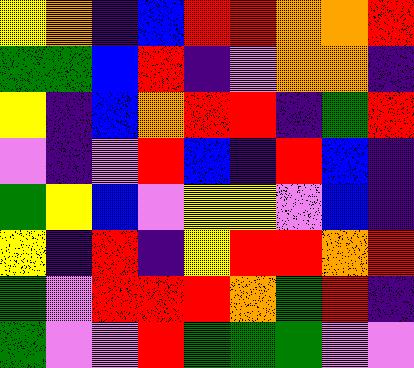[["yellow", "orange", "indigo", "blue", "red", "red", "orange", "orange", "red"], ["green", "green", "blue", "red", "indigo", "violet", "orange", "orange", "indigo"], ["yellow", "indigo", "blue", "orange", "red", "red", "indigo", "green", "red"], ["violet", "indigo", "violet", "red", "blue", "indigo", "red", "blue", "indigo"], ["green", "yellow", "blue", "violet", "yellow", "yellow", "violet", "blue", "indigo"], ["yellow", "indigo", "red", "indigo", "yellow", "red", "red", "orange", "red"], ["green", "violet", "red", "red", "red", "orange", "green", "red", "indigo"], ["green", "violet", "violet", "red", "green", "green", "green", "violet", "violet"]]